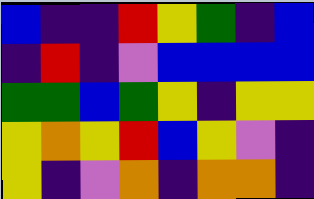[["blue", "indigo", "indigo", "red", "yellow", "green", "indigo", "blue"], ["indigo", "red", "indigo", "violet", "blue", "blue", "blue", "blue"], ["green", "green", "blue", "green", "yellow", "indigo", "yellow", "yellow"], ["yellow", "orange", "yellow", "red", "blue", "yellow", "violet", "indigo"], ["yellow", "indigo", "violet", "orange", "indigo", "orange", "orange", "indigo"]]